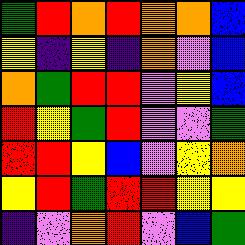[["green", "red", "orange", "red", "orange", "orange", "blue"], ["yellow", "indigo", "yellow", "indigo", "orange", "violet", "blue"], ["orange", "green", "red", "red", "violet", "yellow", "blue"], ["red", "yellow", "green", "red", "violet", "violet", "green"], ["red", "red", "yellow", "blue", "violet", "yellow", "orange"], ["yellow", "red", "green", "red", "red", "yellow", "yellow"], ["indigo", "violet", "orange", "red", "violet", "blue", "green"]]